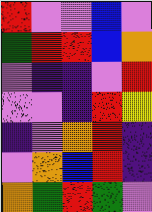[["red", "violet", "violet", "blue", "violet"], ["green", "red", "red", "blue", "orange"], ["violet", "indigo", "indigo", "violet", "red"], ["violet", "violet", "indigo", "red", "yellow"], ["indigo", "violet", "orange", "red", "indigo"], ["violet", "orange", "blue", "red", "indigo"], ["orange", "green", "red", "green", "violet"]]